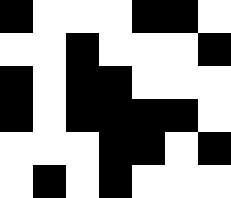[["black", "white", "white", "white", "black", "black", "white"], ["white", "white", "black", "white", "white", "white", "black"], ["black", "white", "black", "black", "white", "white", "white"], ["black", "white", "black", "black", "black", "black", "white"], ["white", "white", "white", "black", "black", "white", "black"], ["white", "black", "white", "black", "white", "white", "white"]]